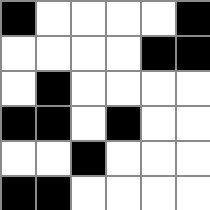[["black", "white", "white", "white", "white", "black"], ["white", "white", "white", "white", "black", "black"], ["white", "black", "white", "white", "white", "white"], ["black", "black", "white", "black", "white", "white"], ["white", "white", "black", "white", "white", "white"], ["black", "black", "white", "white", "white", "white"]]